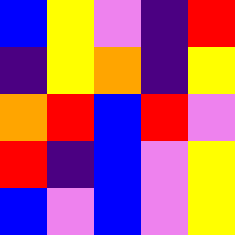[["blue", "yellow", "violet", "indigo", "red"], ["indigo", "yellow", "orange", "indigo", "yellow"], ["orange", "red", "blue", "red", "violet"], ["red", "indigo", "blue", "violet", "yellow"], ["blue", "violet", "blue", "violet", "yellow"]]